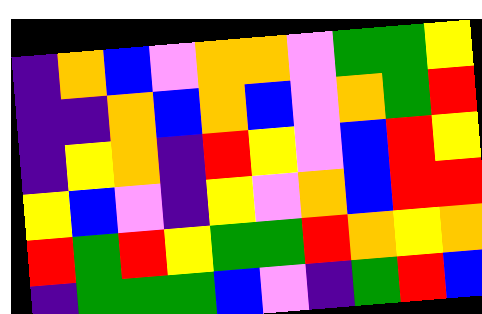[["indigo", "orange", "blue", "violet", "orange", "orange", "violet", "green", "green", "yellow"], ["indigo", "indigo", "orange", "blue", "orange", "blue", "violet", "orange", "green", "red"], ["indigo", "yellow", "orange", "indigo", "red", "yellow", "violet", "blue", "red", "yellow"], ["yellow", "blue", "violet", "indigo", "yellow", "violet", "orange", "blue", "red", "red"], ["red", "green", "red", "yellow", "green", "green", "red", "orange", "yellow", "orange"], ["indigo", "green", "green", "green", "blue", "violet", "indigo", "green", "red", "blue"]]